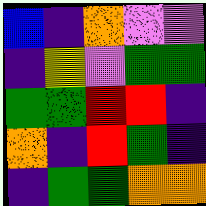[["blue", "indigo", "orange", "violet", "violet"], ["indigo", "yellow", "violet", "green", "green"], ["green", "green", "red", "red", "indigo"], ["orange", "indigo", "red", "green", "indigo"], ["indigo", "green", "green", "orange", "orange"]]